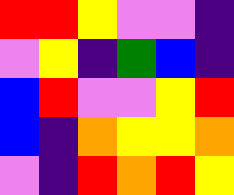[["red", "red", "yellow", "violet", "violet", "indigo"], ["violet", "yellow", "indigo", "green", "blue", "indigo"], ["blue", "red", "violet", "violet", "yellow", "red"], ["blue", "indigo", "orange", "yellow", "yellow", "orange"], ["violet", "indigo", "red", "orange", "red", "yellow"]]